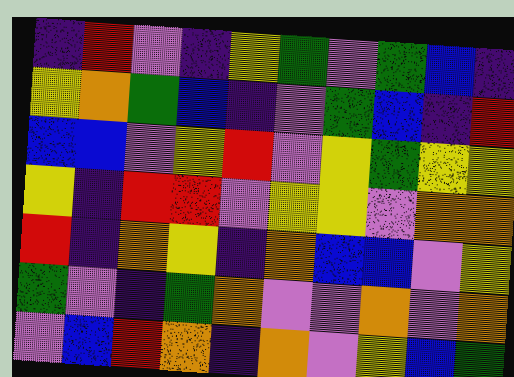[["indigo", "red", "violet", "indigo", "yellow", "green", "violet", "green", "blue", "indigo"], ["yellow", "orange", "green", "blue", "indigo", "violet", "green", "blue", "indigo", "red"], ["blue", "blue", "violet", "yellow", "red", "violet", "yellow", "green", "yellow", "yellow"], ["yellow", "indigo", "red", "red", "violet", "yellow", "yellow", "violet", "orange", "orange"], ["red", "indigo", "orange", "yellow", "indigo", "orange", "blue", "blue", "violet", "yellow"], ["green", "violet", "indigo", "green", "orange", "violet", "violet", "orange", "violet", "orange"], ["violet", "blue", "red", "orange", "indigo", "orange", "violet", "yellow", "blue", "green"]]